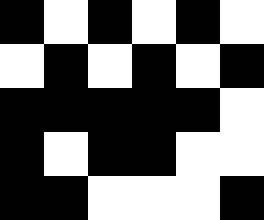[["black", "white", "black", "white", "black", "white"], ["white", "black", "white", "black", "white", "black"], ["black", "black", "black", "black", "black", "white"], ["black", "white", "black", "black", "white", "white"], ["black", "black", "white", "white", "white", "black"]]